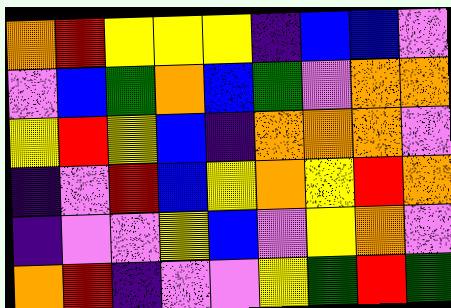[["orange", "red", "yellow", "yellow", "yellow", "indigo", "blue", "blue", "violet"], ["violet", "blue", "green", "orange", "blue", "green", "violet", "orange", "orange"], ["yellow", "red", "yellow", "blue", "indigo", "orange", "orange", "orange", "violet"], ["indigo", "violet", "red", "blue", "yellow", "orange", "yellow", "red", "orange"], ["indigo", "violet", "violet", "yellow", "blue", "violet", "yellow", "orange", "violet"], ["orange", "red", "indigo", "violet", "violet", "yellow", "green", "red", "green"]]